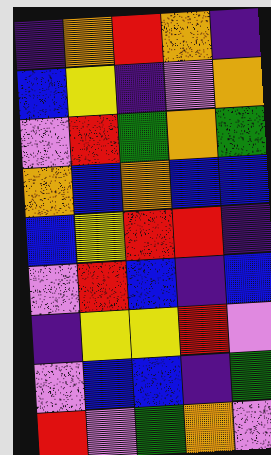[["indigo", "orange", "red", "orange", "indigo"], ["blue", "yellow", "indigo", "violet", "orange"], ["violet", "red", "green", "orange", "green"], ["orange", "blue", "orange", "blue", "blue"], ["blue", "yellow", "red", "red", "indigo"], ["violet", "red", "blue", "indigo", "blue"], ["indigo", "yellow", "yellow", "red", "violet"], ["violet", "blue", "blue", "indigo", "green"], ["red", "violet", "green", "orange", "violet"]]